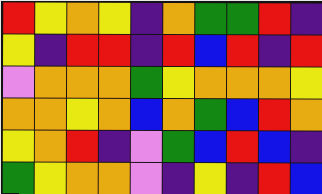[["red", "yellow", "orange", "yellow", "indigo", "orange", "green", "green", "red", "indigo"], ["yellow", "indigo", "red", "red", "indigo", "red", "blue", "red", "indigo", "red"], ["violet", "orange", "orange", "orange", "green", "yellow", "orange", "orange", "orange", "yellow"], ["orange", "orange", "yellow", "orange", "blue", "orange", "green", "blue", "red", "orange"], ["yellow", "orange", "red", "indigo", "violet", "green", "blue", "red", "blue", "indigo"], ["green", "yellow", "orange", "orange", "violet", "indigo", "yellow", "indigo", "red", "blue"]]